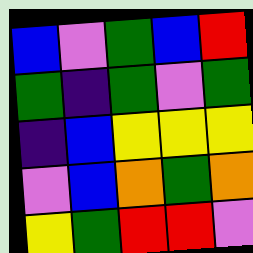[["blue", "violet", "green", "blue", "red"], ["green", "indigo", "green", "violet", "green"], ["indigo", "blue", "yellow", "yellow", "yellow"], ["violet", "blue", "orange", "green", "orange"], ["yellow", "green", "red", "red", "violet"]]